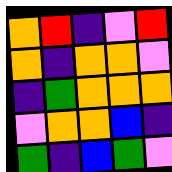[["orange", "red", "indigo", "violet", "red"], ["orange", "indigo", "orange", "orange", "violet"], ["indigo", "green", "orange", "orange", "orange"], ["violet", "orange", "orange", "blue", "indigo"], ["green", "indigo", "blue", "green", "violet"]]